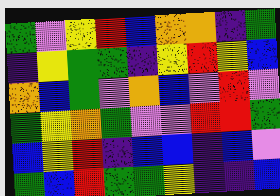[["green", "violet", "yellow", "red", "blue", "orange", "orange", "indigo", "green"], ["indigo", "yellow", "green", "green", "indigo", "yellow", "red", "yellow", "blue"], ["orange", "blue", "green", "violet", "orange", "blue", "violet", "red", "violet"], ["green", "yellow", "orange", "green", "violet", "violet", "red", "red", "green"], ["blue", "yellow", "red", "indigo", "blue", "blue", "indigo", "blue", "violet"], ["green", "blue", "red", "green", "green", "yellow", "indigo", "indigo", "blue"]]